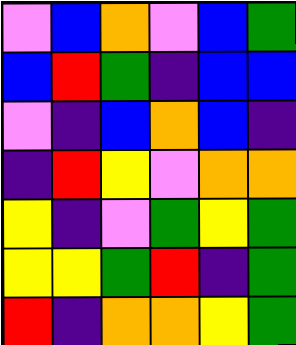[["violet", "blue", "orange", "violet", "blue", "green"], ["blue", "red", "green", "indigo", "blue", "blue"], ["violet", "indigo", "blue", "orange", "blue", "indigo"], ["indigo", "red", "yellow", "violet", "orange", "orange"], ["yellow", "indigo", "violet", "green", "yellow", "green"], ["yellow", "yellow", "green", "red", "indigo", "green"], ["red", "indigo", "orange", "orange", "yellow", "green"]]